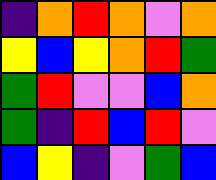[["indigo", "orange", "red", "orange", "violet", "orange"], ["yellow", "blue", "yellow", "orange", "red", "green"], ["green", "red", "violet", "violet", "blue", "orange"], ["green", "indigo", "red", "blue", "red", "violet"], ["blue", "yellow", "indigo", "violet", "green", "blue"]]